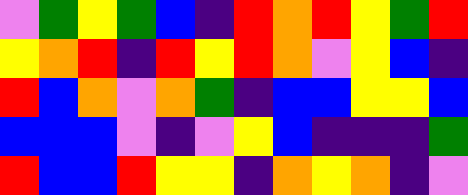[["violet", "green", "yellow", "green", "blue", "indigo", "red", "orange", "red", "yellow", "green", "red"], ["yellow", "orange", "red", "indigo", "red", "yellow", "red", "orange", "violet", "yellow", "blue", "indigo"], ["red", "blue", "orange", "violet", "orange", "green", "indigo", "blue", "blue", "yellow", "yellow", "blue"], ["blue", "blue", "blue", "violet", "indigo", "violet", "yellow", "blue", "indigo", "indigo", "indigo", "green"], ["red", "blue", "blue", "red", "yellow", "yellow", "indigo", "orange", "yellow", "orange", "indigo", "violet"]]